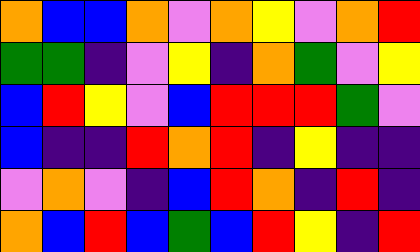[["orange", "blue", "blue", "orange", "violet", "orange", "yellow", "violet", "orange", "red"], ["green", "green", "indigo", "violet", "yellow", "indigo", "orange", "green", "violet", "yellow"], ["blue", "red", "yellow", "violet", "blue", "red", "red", "red", "green", "violet"], ["blue", "indigo", "indigo", "red", "orange", "red", "indigo", "yellow", "indigo", "indigo"], ["violet", "orange", "violet", "indigo", "blue", "red", "orange", "indigo", "red", "indigo"], ["orange", "blue", "red", "blue", "green", "blue", "red", "yellow", "indigo", "red"]]